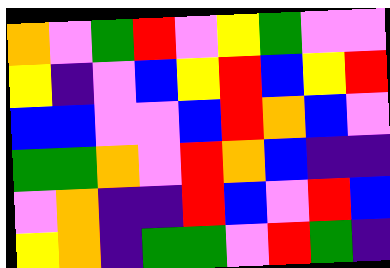[["orange", "violet", "green", "red", "violet", "yellow", "green", "violet", "violet"], ["yellow", "indigo", "violet", "blue", "yellow", "red", "blue", "yellow", "red"], ["blue", "blue", "violet", "violet", "blue", "red", "orange", "blue", "violet"], ["green", "green", "orange", "violet", "red", "orange", "blue", "indigo", "indigo"], ["violet", "orange", "indigo", "indigo", "red", "blue", "violet", "red", "blue"], ["yellow", "orange", "indigo", "green", "green", "violet", "red", "green", "indigo"]]